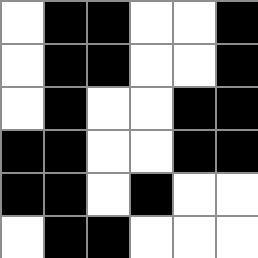[["white", "black", "black", "white", "white", "black"], ["white", "black", "black", "white", "white", "black"], ["white", "black", "white", "white", "black", "black"], ["black", "black", "white", "white", "black", "black"], ["black", "black", "white", "black", "white", "white"], ["white", "black", "black", "white", "white", "white"]]